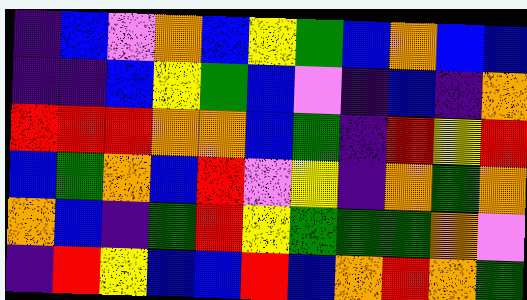[["indigo", "blue", "violet", "orange", "blue", "yellow", "green", "blue", "orange", "blue", "blue"], ["indigo", "indigo", "blue", "yellow", "green", "blue", "violet", "indigo", "blue", "indigo", "orange"], ["red", "red", "red", "orange", "orange", "blue", "green", "indigo", "red", "yellow", "red"], ["blue", "green", "orange", "blue", "red", "violet", "yellow", "indigo", "orange", "green", "orange"], ["orange", "blue", "indigo", "green", "red", "yellow", "green", "green", "green", "orange", "violet"], ["indigo", "red", "yellow", "blue", "blue", "red", "blue", "orange", "red", "orange", "green"]]